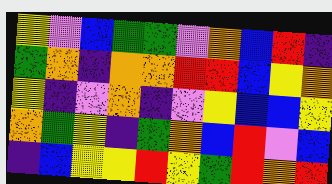[["yellow", "violet", "blue", "green", "green", "violet", "orange", "blue", "red", "indigo"], ["green", "orange", "indigo", "orange", "orange", "red", "red", "blue", "yellow", "orange"], ["yellow", "indigo", "violet", "orange", "indigo", "violet", "yellow", "blue", "blue", "yellow"], ["orange", "green", "yellow", "indigo", "green", "orange", "blue", "red", "violet", "blue"], ["indigo", "blue", "yellow", "yellow", "red", "yellow", "green", "red", "orange", "red"]]